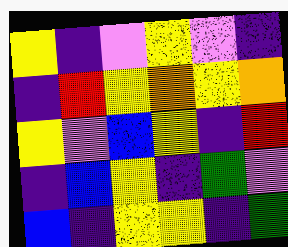[["yellow", "indigo", "violet", "yellow", "violet", "indigo"], ["indigo", "red", "yellow", "orange", "yellow", "orange"], ["yellow", "violet", "blue", "yellow", "indigo", "red"], ["indigo", "blue", "yellow", "indigo", "green", "violet"], ["blue", "indigo", "yellow", "yellow", "indigo", "green"]]